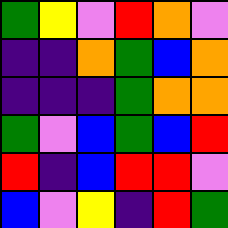[["green", "yellow", "violet", "red", "orange", "violet"], ["indigo", "indigo", "orange", "green", "blue", "orange"], ["indigo", "indigo", "indigo", "green", "orange", "orange"], ["green", "violet", "blue", "green", "blue", "red"], ["red", "indigo", "blue", "red", "red", "violet"], ["blue", "violet", "yellow", "indigo", "red", "green"]]